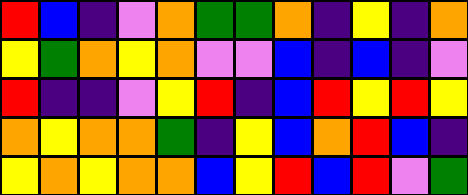[["red", "blue", "indigo", "violet", "orange", "green", "green", "orange", "indigo", "yellow", "indigo", "orange"], ["yellow", "green", "orange", "yellow", "orange", "violet", "violet", "blue", "indigo", "blue", "indigo", "violet"], ["red", "indigo", "indigo", "violet", "yellow", "red", "indigo", "blue", "red", "yellow", "red", "yellow"], ["orange", "yellow", "orange", "orange", "green", "indigo", "yellow", "blue", "orange", "red", "blue", "indigo"], ["yellow", "orange", "yellow", "orange", "orange", "blue", "yellow", "red", "blue", "red", "violet", "green"]]